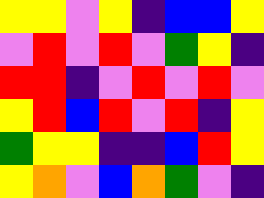[["yellow", "yellow", "violet", "yellow", "indigo", "blue", "blue", "yellow"], ["violet", "red", "violet", "red", "violet", "green", "yellow", "indigo"], ["red", "red", "indigo", "violet", "red", "violet", "red", "violet"], ["yellow", "red", "blue", "red", "violet", "red", "indigo", "yellow"], ["green", "yellow", "yellow", "indigo", "indigo", "blue", "red", "yellow"], ["yellow", "orange", "violet", "blue", "orange", "green", "violet", "indigo"]]